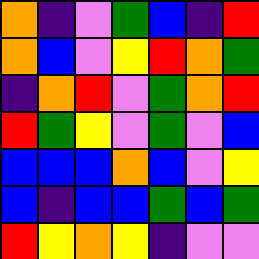[["orange", "indigo", "violet", "green", "blue", "indigo", "red"], ["orange", "blue", "violet", "yellow", "red", "orange", "green"], ["indigo", "orange", "red", "violet", "green", "orange", "red"], ["red", "green", "yellow", "violet", "green", "violet", "blue"], ["blue", "blue", "blue", "orange", "blue", "violet", "yellow"], ["blue", "indigo", "blue", "blue", "green", "blue", "green"], ["red", "yellow", "orange", "yellow", "indigo", "violet", "violet"]]